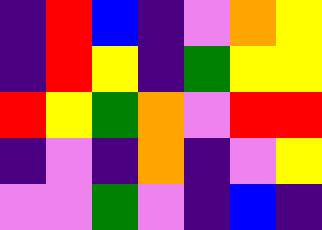[["indigo", "red", "blue", "indigo", "violet", "orange", "yellow"], ["indigo", "red", "yellow", "indigo", "green", "yellow", "yellow"], ["red", "yellow", "green", "orange", "violet", "red", "red"], ["indigo", "violet", "indigo", "orange", "indigo", "violet", "yellow"], ["violet", "violet", "green", "violet", "indigo", "blue", "indigo"]]